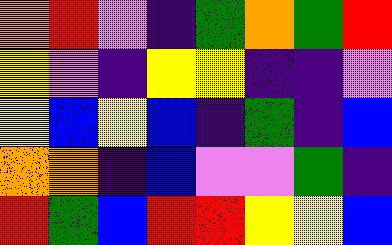[["orange", "red", "violet", "indigo", "green", "orange", "green", "red"], ["yellow", "violet", "indigo", "yellow", "yellow", "indigo", "indigo", "violet"], ["yellow", "blue", "yellow", "blue", "indigo", "green", "indigo", "blue"], ["orange", "orange", "indigo", "blue", "violet", "violet", "green", "indigo"], ["red", "green", "blue", "red", "red", "yellow", "yellow", "blue"]]